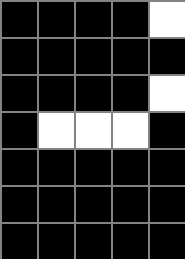[["black", "black", "black", "black", "white"], ["black", "black", "black", "black", "black"], ["black", "black", "black", "black", "white"], ["black", "white", "white", "white", "black"], ["black", "black", "black", "black", "black"], ["black", "black", "black", "black", "black"], ["black", "black", "black", "black", "black"]]